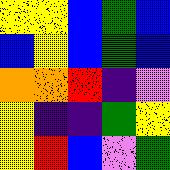[["yellow", "yellow", "blue", "green", "blue"], ["blue", "yellow", "blue", "green", "blue"], ["orange", "orange", "red", "indigo", "violet"], ["yellow", "indigo", "indigo", "green", "yellow"], ["yellow", "red", "blue", "violet", "green"]]